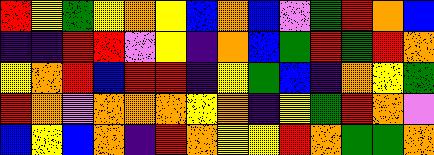[["red", "yellow", "green", "yellow", "orange", "yellow", "blue", "orange", "blue", "violet", "green", "red", "orange", "blue"], ["indigo", "indigo", "red", "red", "violet", "yellow", "indigo", "orange", "blue", "green", "red", "green", "red", "orange"], ["yellow", "orange", "red", "blue", "red", "red", "indigo", "yellow", "green", "blue", "indigo", "orange", "yellow", "green"], ["red", "orange", "violet", "orange", "orange", "orange", "yellow", "orange", "indigo", "yellow", "green", "red", "orange", "violet"], ["blue", "yellow", "blue", "orange", "indigo", "red", "orange", "yellow", "yellow", "red", "orange", "green", "green", "orange"]]